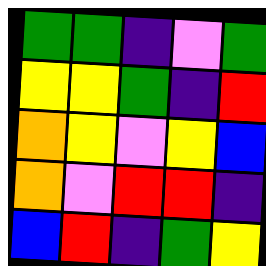[["green", "green", "indigo", "violet", "green"], ["yellow", "yellow", "green", "indigo", "red"], ["orange", "yellow", "violet", "yellow", "blue"], ["orange", "violet", "red", "red", "indigo"], ["blue", "red", "indigo", "green", "yellow"]]